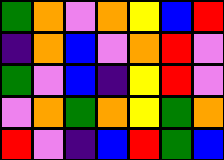[["green", "orange", "violet", "orange", "yellow", "blue", "red"], ["indigo", "orange", "blue", "violet", "orange", "red", "violet"], ["green", "violet", "blue", "indigo", "yellow", "red", "violet"], ["violet", "orange", "green", "orange", "yellow", "green", "orange"], ["red", "violet", "indigo", "blue", "red", "green", "blue"]]